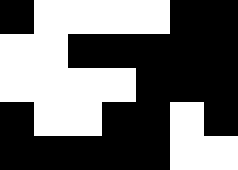[["black", "white", "white", "white", "white", "black", "black"], ["white", "white", "black", "black", "black", "black", "black"], ["white", "white", "white", "white", "black", "black", "black"], ["black", "white", "white", "black", "black", "white", "black"], ["black", "black", "black", "black", "black", "white", "white"]]